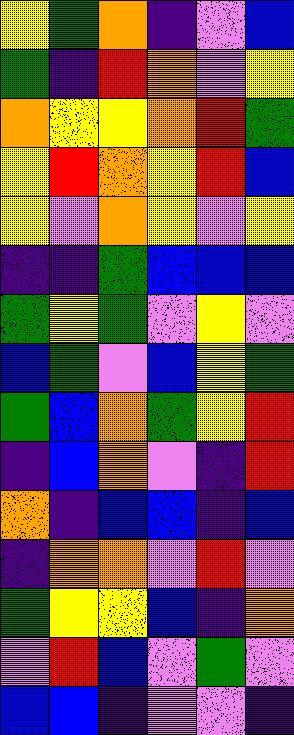[["yellow", "green", "orange", "indigo", "violet", "blue"], ["green", "indigo", "red", "orange", "violet", "yellow"], ["orange", "yellow", "yellow", "orange", "red", "green"], ["yellow", "red", "orange", "yellow", "red", "blue"], ["yellow", "violet", "orange", "yellow", "violet", "yellow"], ["indigo", "indigo", "green", "blue", "blue", "blue"], ["green", "yellow", "green", "violet", "yellow", "violet"], ["blue", "green", "violet", "blue", "yellow", "green"], ["green", "blue", "orange", "green", "yellow", "red"], ["indigo", "blue", "orange", "violet", "indigo", "red"], ["orange", "indigo", "blue", "blue", "indigo", "blue"], ["indigo", "orange", "orange", "violet", "red", "violet"], ["green", "yellow", "yellow", "blue", "indigo", "orange"], ["violet", "red", "blue", "violet", "green", "violet"], ["blue", "blue", "indigo", "violet", "violet", "indigo"]]